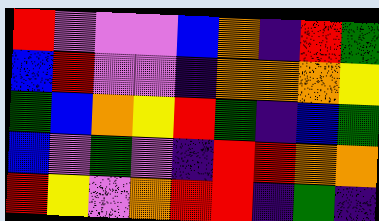[["red", "violet", "violet", "violet", "blue", "orange", "indigo", "red", "green"], ["blue", "red", "violet", "violet", "indigo", "orange", "orange", "orange", "yellow"], ["green", "blue", "orange", "yellow", "red", "green", "indigo", "blue", "green"], ["blue", "violet", "green", "violet", "indigo", "red", "red", "orange", "orange"], ["red", "yellow", "violet", "orange", "red", "red", "indigo", "green", "indigo"]]